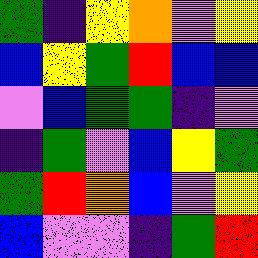[["green", "indigo", "yellow", "orange", "violet", "yellow"], ["blue", "yellow", "green", "red", "blue", "blue"], ["violet", "blue", "green", "green", "indigo", "violet"], ["indigo", "green", "violet", "blue", "yellow", "green"], ["green", "red", "orange", "blue", "violet", "yellow"], ["blue", "violet", "violet", "indigo", "green", "red"]]